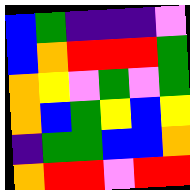[["blue", "green", "indigo", "indigo", "indigo", "violet"], ["blue", "orange", "red", "red", "red", "green"], ["orange", "yellow", "violet", "green", "violet", "green"], ["orange", "blue", "green", "yellow", "blue", "yellow"], ["indigo", "green", "green", "blue", "blue", "orange"], ["orange", "red", "red", "violet", "red", "red"]]